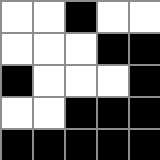[["white", "white", "black", "white", "white"], ["white", "white", "white", "black", "black"], ["black", "white", "white", "white", "black"], ["white", "white", "black", "black", "black"], ["black", "black", "black", "black", "black"]]